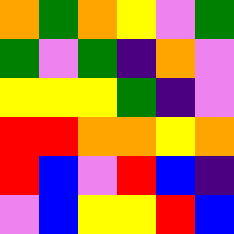[["orange", "green", "orange", "yellow", "violet", "green"], ["green", "violet", "green", "indigo", "orange", "violet"], ["yellow", "yellow", "yellow", "green", "indigo", "violet"], ["red", "red", "orange", "orange", "yellow", "orange"], ["red", "blue", "violet", "red", "blue", "indigo"], ["violet", "blue", "yellow", "yellow", "red", "blue"]]